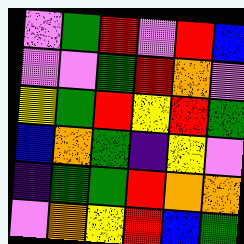[["violet", "green", "red", "violet", "red", "blue"], ["violet", "violet", "green", "red", "orange", "violet"], ["yellow", "green", "red", "yellow", "red", "green"], ["blue", "orange", "green", "indigo", "yellow", "violet"], ["indigo", "green", "green", "red", "orange", "orange"], ["violet", "orange", "yellow", "red", "blue", "green"]]